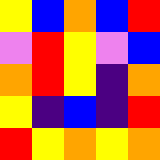[["yellow", "blue", "orange", "blue", "red"], ["violet", "red", "yellow", "violet", "blue"], ["orange", "red", "yellow", "indigo", "orange"], ["yellow", "indigo", "blue", "indigo", "red"], ["red", "yellow", "orange", "yellow", "orange"]]